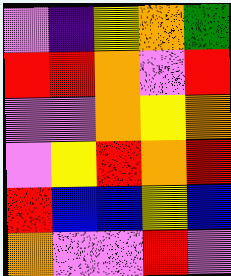[["violet", "indigo", "yellow", "orange", "green"], ["red", "red", "orange", "violet", "red"], ["violet", "violet", "orange", "yellow", "orange"], ["violet", "yellow", "red", "orange", "red"], ["red", "blue", "blue", "yellow", "blue"], ["orange", "violet", "violet", "red", "violet"]]